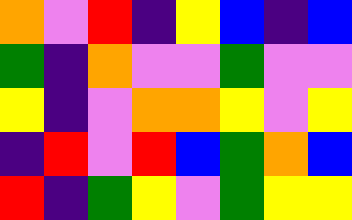[["orange", "violet", "red", "indigo", "yellow", "blue", "indigo", "blue"], ["green", "indigo", "orange", "violet", "violet", "green", "violet", "violet"], ["yellow", "indigo", "violet", "orange", "orange", "yellow", "violet", "yellow"], ["indigo", "red", "violet", "red", "blue", "green", "orange", "blue"], ["red", "indigo", "green", "yellow", "violet", "green", "yellow", "yellow"]]